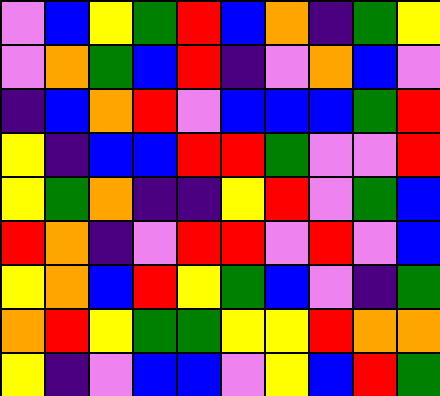[["violet", "blue", "yellow", "green", "red", "blue", "orange", "indigo", "green", "yellow"], ["violet", "orange", "green", "blue", "red", "indigo", "violet", "orange", "blue", "violet"], ["indigo", "blue", "orange", "red", "violet", "blue", "blue", "blue", "green", "red"], ["yellow", "indigo", "blue", "blue", "red", "red", "green", "violet", "violet", "red"], ["yellow", "green", "orange", "indigo", "indigo", "yellow", "red", "violet", "green", "blue"], ["red", "orange", "indigo", "violet", "red", "red", "violet", "red", "violet", "blue"], ["yellow", "orange", "blue", "red", "yellow", "green", "blue", "violet", "indigo", "green"], ["orange", "red", "yellow", "green", "green", "yellow", "yellow", "red", "orange", "orange"], ["yellow", "indigo", "violet", "blue", "blue", "violet", "yellow", "blue", "red", "green"]]